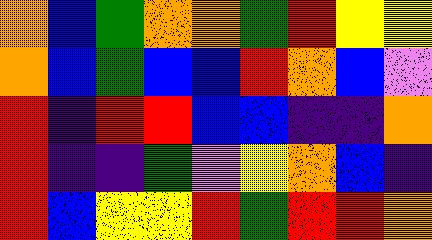[["orange", "blue", "green", "orange", "orange", "green", "red", "yellow", "yellow"], ["orange", "blue", "green", "blue", "blue", "red", "orange", "blue", "violet"], ["red", "indigo", "red", "red", "blue", "blue", "indigo", "indigo", "orange"], ["red", "indigo", "indigo", "green", "violet", "yellow", "orange", "blue", "indigo"], ["red", "blue", "yellow", "yellow", "red", "green", "red", "red", "orange"]]